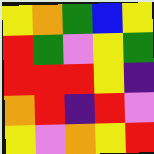[["yellow", "orange", "green", "blue", "yellow"], ["red", "green", "violet", "yellow", "green"], ["red", "red", "red", "yellow", "indigo"], ["orange", "red", "indigo", "red", "violet"], ["yellow", "violet", "orange", "yellow", "red"]]